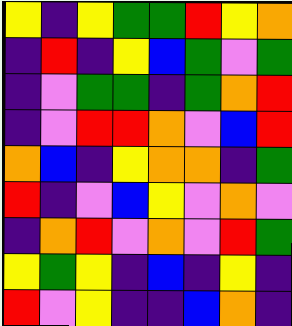[["yellow", "indigo", "yellow", "green", "green", "red", "yellow", "orange"], ["indigo", "red", "indigo", "yellow", "blue", "green", "violet", "green"], ["indigo", "violet", "green", "green", "indigo", "green", "orange", "red"], ["indigo", "violet", "red", "red", "orange", "violet", "blue", "red"], ["orange", "blue", "indigo", "yellow", "orange", "orange", "indigo", "green"], ["red", "indigo", "violet", "blue", "yellow", "violet", "orange", "violet"], ["indigo", "orange", "red", "violet", "orange", "violet", "red", "green"], ["yellow", "green", "yellow", "indigo", "blue", "indigo", "yellow", "indigo"], ["red", "violet", "yellow", "indigo", "indigo", "blue", "orange", "indigo"]]